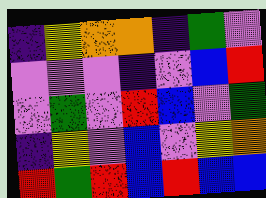[["indigo", "yellow", "orange", "orange", "indigo", "green", "violet"], ["violet", "violet", "violet", "indigo", "violet", "blue", "red"], ["violet", "green", "violet", "red", "blue", "violet", "green"], ["indigo", "yellow", "violet", "blue", "violet", "yellow", "orange"], ["red", "green", "red", "blue", "red", "blue", "blue"]]